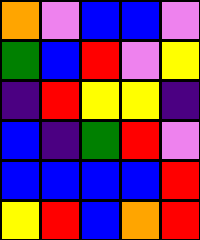[["orange", "violet", "blue", "blue", "violet"], ["green", "blue", "red", "violet", "yellow"], ["indigo", "red", "yellow", "yellow", "indigo"], ["blue", "indigo", "green", "red", "violet"], ["blue", "blue", "blue", "blue", "red"], ["yellow", "red", "blue", "orange", "red"]]